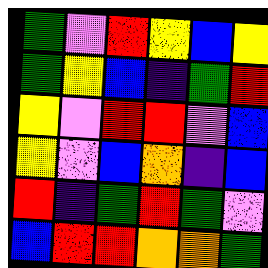[["green", "violet", "red", "yellow", "blue", "yellow"], ["green", "yellow", "blue", "indigo", "green", "red"], ["yellow", "violet", "red", "red", "violet", "blue"], ["yellow", "violet", "blue", "orange", "indigo", "blue"], ["red", "indigo", "green", "red", "green", "violet"], ["blue", "red", "red", "orange", "orange", "green"]]